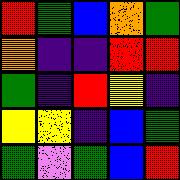[["red", "green", "blue", "orange", "green"], ["orange", "indigo", "indigo", "red", "red"], ["green", "indigo", "red", "yellow", "indigo"], ["yellow", "yellow", "indigo", "blue", "green"], ["green", "violet", "green", "blue", "red"]]